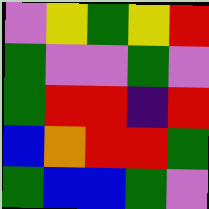[["violet", "yellow", "green", "yellow", "red"], ["green", "violet", "violet", "green", "violet"], ["green", "red", "red", "indigo", "red"], ["blue", "orange", "red", "red", "green"], ["green", "blue", "blue", "green", "violet"]]